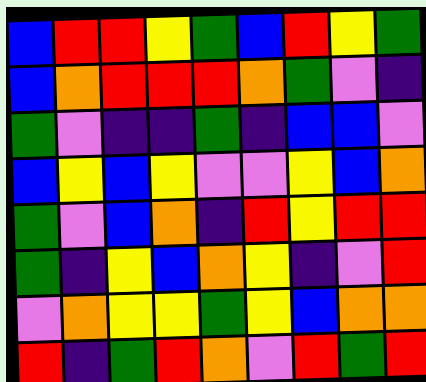[["blue", "red", "red", "yellow", "green", "blue", "red", "yellow", "green"], ["blue", "orange", "red", "red", "red", "orange", "green", "violet", "indigo"], ["green", "violet", "indigo", "indigo", "green", "indigo", "blue", "blue", "violet"], ["blue", "yellow", "blue", "yellow", "violet", "violet", "yellow", "blue", "orange"], ["green", "violet", "blue", "orange", "indigo", "red", "yellow", "red", "red"], ["green", "indigo", "yellow", "blue", "orange", "yellow", "indigo", "violet", "red"], ["violet", "orange", "yellow", "yellow", "green", "yellow", "blue", "orange", "orange"], ["red", "indigo", "green", "red", "orange", "violet", "red", "green", "red"]]